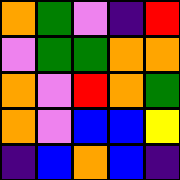[["orange", "green", "violet", "indigo", "red"], ["violet", "green", "green", "orange", "orange"], ["orange", "violet", "red", "orange", "green"], ["orange", "violet", "blue", "blue", "yellow"], ["indigo", "blue", "orange", "blue", "indigo"]]